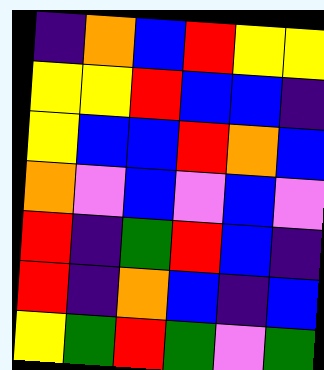[["indigo", "orange", "blue", "red", "yellow", "yellow"], ["yellow", "yellow", "red", "blue", "blue", "indigo"], ["yellow", "blue", "blue", "red", "orange", "blue"], ["orange", "violet", "blue", "violet", "blue", "violet"], ["red", "indigo", "green", "red", "blue", "indigo"], ["red", "indigo", "orange", "blue", "indigo", "blue"], ["yellow", "green", "red", "green", "violet", "green"]]